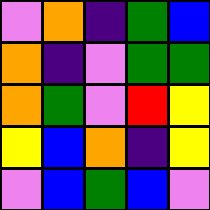[["violet", "orange", "indigo", "green", "blue"], ["orange", "indigo", "violet", "green", "green"], ["orange", "green", "violet", "red", "yellow"], ["yellow", "blue", "orange", "indigo", "yellow"], ["violet", "blue", "green", "blue", "violet"]]